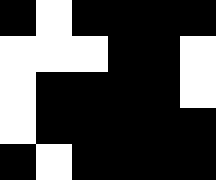[["black", "white", "black", "black", "black", "black"], ["white", "white", "white", "black", "black", "white"], ["white", "black", "black", "black", "black", "white"], ["white", "black", "black", "black", "black", "black"], ["black", "white", "black", "black", "black", "black"]]